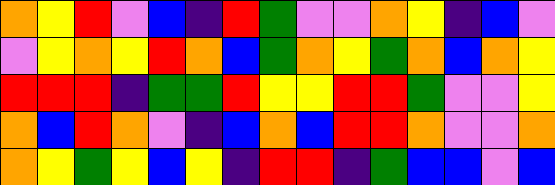[["orange", "yellow", "red", "violet", "blue", "indigo", "red", "green", "violet", "violet", "orange", "yellow", "indigo", "blue", "violet"], ["violet", "yellow", "orange", "yellow", "red", "orange", "blue", "green", "orange", "yellow", "green", "orange", "blue", "orange", "yellow"], ["red", "red", "red", "indigo", "green", "green", "red", "yellow", "yellow", "red", "red", "green", "violet", "violet", "yellow"], ["orange", "blue", "red", "orange", "violet", "indigo", "blue", "orange", "blue", "red", "red", "orange", "violet", "violet", "orange"], ["orange", "yellow", "green", "yellow", "blue", "yellow", "indigo", "red", "red", "indigo", "green", "blue", "blue", "violet", "blue"]]